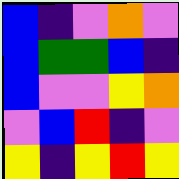[["blue", "indigo", "violet", "orange", "violet"], ["blue", "green", "green", "blue", "indigo"], ["blue", "violet", "violet", "yellow", "orange"], ["violet", "blue", "red", "indigo", "violet"], ["yellow", "indigo", "yellow", "red", "yellow"]]